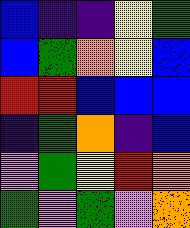[["blue", "indigo", "indigo", "yellow", "green"], ["blue", "green", "orange", "yellow", "blue"], ["red", "red", "blue", "blue", "blue"], ["indigo", "green", "orange", "indigo", "blue"], ["violet", "green", "yellow", "red", "orange"], ["green", "violet", "green", "violet", "orange"]]